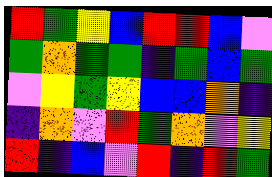[["red", "green", "yellow", "blue", "red", "red", "blue", "violet"], ["green", "orange", "green", "green", "indigo", "green", "blue", "green"], ["violet", "yellow", "green", "yellow", "blue", "blue", "orange", "indigo"], ["indigo", "orange", "violet", "red", "green", "orange", "violet", "yellow"], ["red", "indigo", "blue", "violet", "red", "indigo", "red", "green"]]